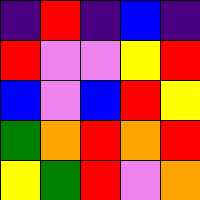[["indigo", "red", "indigo", "blue", "indigo"], ["red", "violet", "violet", "yellow", "red"], ["blue", "violet", "blue", "red", "yellow"], ["green", "orange", "red", "orange", "red"], ["yellow", "green", "red", "violet", "orange"]]